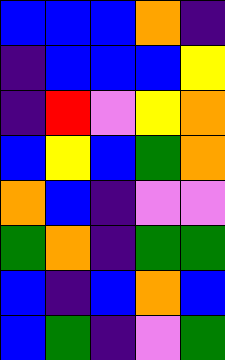[["blue", "blue", "blue", "orange", "indigo"], ["indigo", "blue", "blue", "blue", "yellow"], ["indigo", "red", "violet", "yellow", "orange"], ["blue", "yellow", "blue", "green", "orange"], ["orange", "blue", "indigo", "violet", "violet"], ["green", "orange", "indigo", "green", "green"], ["blue", "indigo", "blue", "orange", "blue"], ["blue", "green", "indigo", "violet", "green"]]